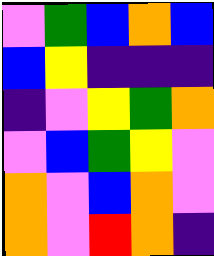[["violet", "green", "blue", "orange", "blue"], ["blue", "yellow", "indigo", "indigo", "indigo"], ["indigo", "violet", "yellow", "green", "orange"], ["violet", "blue", "green", "yellow", "violet"], ["orange", "violet", "blue", "orange", "violet"], ["orange", "violet", "red", "orange", "indigo"]]